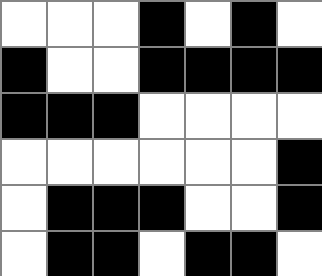[["white", "white", "white", "black", "white", "black", "white"], ["black", "white", "white", "black", "black", "black", "black"], ["black", "black", "black", "white", "white", "white", "white"], ["white", "white", "white", "white", "white", "white", "black"], ["white", "black", "black", "black", "white", "white", "black"], ["white", "black", "black", "white", "black", "black", "white"]]